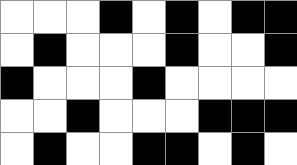[["white", "white", "white", "black", "white", "black", "white", "black", "black"], ["white", "black", "white", "white", "white", "black", "white", "white", "black"], ["black", "white", "white", "white", "black", "white", "white", "white", "white"], ["white", "white", "black", "white", "white", "white", "black", "black", "black"], ["white", "black", "white", "white", "black", "black", "white", "black", "white"]]